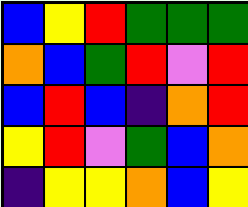[["blue", "yellow", "red", "green", "green", "green"], ["orange", "blue", "green", "red", "violet", "red"], ["blue", "red", "blue", "indigo", "orange", "red"], ["yellow", "red", "violet", "green", "blue", "orange"], ["indigo", "yellow", "yellow", "orange", "blue", "yellow"]]